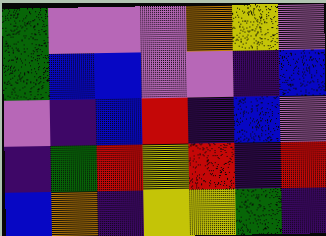[["green", "violet", "violet", "violet", "orange", "yellow", "violet"], ["green", "blue", "blue", "violet", "violet", "indigo", "blue"], ["violet", "indigo", "blue", "red", "indigo", "blue", "violet"], ["indigo", "green", "red", "yellow", "red", "indigo", "red"], ["blue", "orange", "indigo", "yellow", "yellow", "green", "indigo"]]